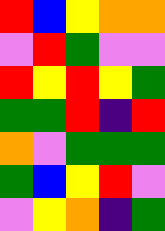[["red", "blue", "yellow", "orange", "orange"], ["violet", "red", "green", "violet", "violet"], ["red", "yellow", "red", "yellow", "green"], ["green", "green", "red", "indigo", "red"], ["orange", "violet", "green", "green", "green"], ["green", "blue", "yellow", "red", "violet"], ["violet", "yellow", "orange", "indigo", "green"]]